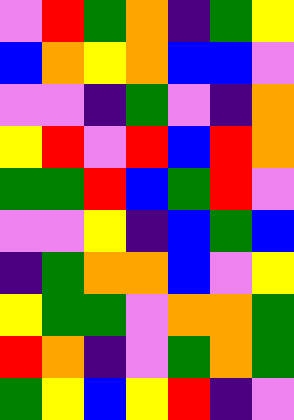[["violet", "red", "green", "orange", "indigo", "green", "yellow"], ["blue", "orange", "yellow", "orange", "blue", "blue", "violet"], ["violet", "violet", "indigo", "green", "violet", "indigo", "orange"], ["yellow", "red", "violet", "red", "blue", "red", "orange"], ["green", "green", "red", "blue", "green", "red", "violet"], ["violet", "violet", "yellow", "indigo", "blue", "green", "blue"], ["indigo", "green", "orange", "orange", "blue", "violet", "yellow"], ["yellow", "green", "green", "violet", "orange", "orange", "green"], ["red", "orange", "indigo", "violet", "green", "orange", "green"], ["green", "yellow", "blue", "yellow", "red", "indigo", "violet"]]